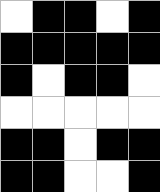[["white", "black", "black", "white", "black"], ["black", "black", "black", "black", "black"], ["black", "white", "black", "black", "white"], ["white", "white", "white", "white", "white"], ["black", "black", "white", "black", "black"], ["black", "black", "white", "white", "black"]]